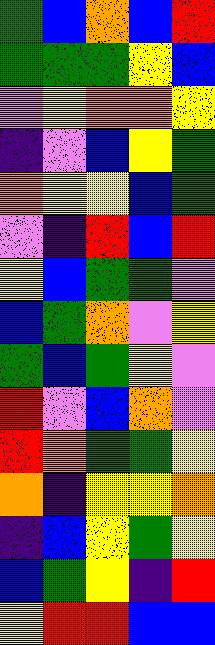[["green", "blue", "orange", "blue", "red"], ["green", "green", "green", "yellow", "blue"], ["violet", "yellow", "orange", "orange", "yellow"], ["indigo", "violet", "blue", "yellow", "green"], ["orange", "yellow", "yellow", "blue", "green"], ["violet", "indigo", "red", "blue", "red"], ["yellow", "blue", "green", "green", "violet"], ["blue", "green", "orange", "violet", "yellow"], ["green", "blue", "green", "yellow", "violet"], ["red", "violet", "blue", "orange", "violet"], ["red", "orange", "green", "green", "yellow"], ["orange", "indigo", "yellow", "yellow", "orange"], ["indigo", "blue", "yellow", "green", "yellow"], ["blue", "green", "yellow", "indigo", "red"], ["yellow", "red", "red", "blue", "blue"]]